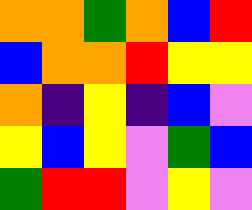[["orange", "orange", "green", "orange", "blue", "red"], ["blue", "orange", "orange", "red", "yellow", "yellow"], ["orange", "indigo", "yellow", "indigo", "blue", "violet"], ["yellow", "blue", "yellow", "violet", "green", "blue"], ["green", "red", "red", "violet", "yellow", "violet"]]